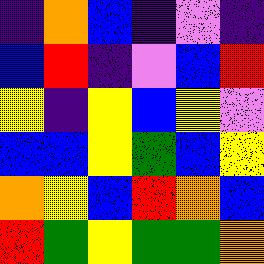[["indigo", "orange", "blue", "indigo", "violet", "indigo"], ["blue", "red", "indigo", "violet", "blue", "red"], ["yellow", "indigo", "yellow", "blue", "yellow", "violet"], ["blue", "blue", "yellow", "green", "blue", "yellow"], ["orange", "yellow", "blue", "red", "orange", "blue"], ["red", "green", "yellow", "green", "green", "orange"]]